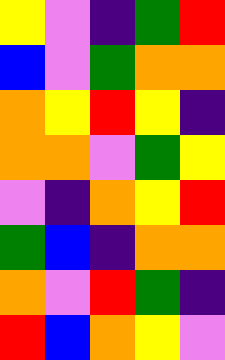[["yellow", "violet", "indigo", "green", "red"], ["blue", "violet", "green", "orange", "orange"], ["orange", "yellow", "red", "yellow", "indigo"], ["orange", "orange", "violet", "green", "yellow"], ["violet", "indigo", "orange", "yellow", "red"], ["green", "blue", "indigo", "orange", "orange"], ["orange", "violet", "red", "green", "indigo"], ["red", "blue", "orange", "yellow", "violet"]]